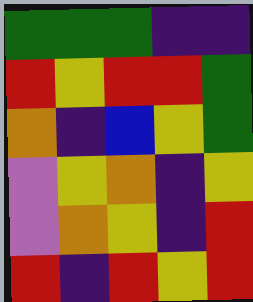[["green", "green", "green", "indigo", "indigo"], ["red", "yellow", "red", "red", "green"], ["orange", "indigo", "blue", "yellow", "green"], ["violet", "yellow", "orange", "indigo", "yellow"], ["violet", "orange", "yellow", "indigo", "red"], ["red", "indigo", "red", "yellow", "red"]]